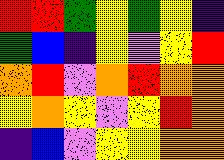[["red", "red", "green", "yellow", "green", "yellow", "indigo"], ["green", "blue", "indigo", "yellow", "violet", "yellow", "red"], ["orange", "red", "violet", "orange", "red", "orange", "orange"], ["yellow", "orange", "yellow", "violet", "yellow", "red", "orange"], ["indigo", "blue", "violet", "yellow", "yellow", "orange", "orange"]]